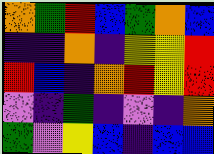[["orange", "green", "red", "blue", "green", "orange", "blue"], ["indigo", "indigo", "orange", "indigo", "yellow", "yellow", "red"], ["red", "blue", "indigo", "orange", "red", "yellow", "red"], ["violet", "indigo", "green", "indigo", "violet", "indigo", "orange"], ["green", "violet", "yellow", "blue", "indigo", "blue", "blue"]]